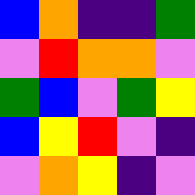[["blue", "orange", "indigo", "indigo", "green"], ["violet", "red", "orange", "orange", "violet"], ["green", "blue", "violet", "green", "yellow"], ["blue", "yellow", "red", "violet", "indigo"], ["violet", "orange", "yellow", "indigo", "violet"]]